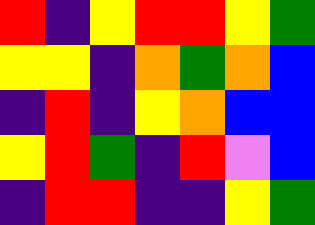[["red", "indigo", "yellow", "red", "red", "yellow", "green"], ["yellow", "yellow", "indigo", "orange", "green", "orange", "blue"], ["indigo", "red", "indigo", "yellow", "orange", "blue", "blue"], ["yellow", "red", "green", "indigo", "red", "violet", "blue"], ["indigo", "red", "red", "indigo", "indigo", "yellow", "green"]]